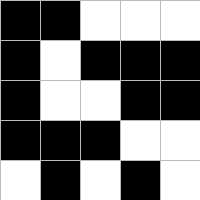[["black", "black", "white", "white", "white"], ["black", "white", "black", "black", "black"], ["black", "white", "white", "black", "black"], ["black", "black", "black", "white", "white"], ["white", "black", "white", "black", "white"]]